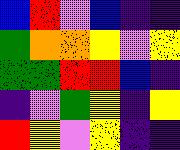[["blue", "red", "violet", "blue", "indigo", "indigo"], ["green", "orange", "orange", "yellow", "violet", "yellow"], ["green", "green", "red", "red", "blue", "indigo"], ["indigo", "violet", "green", "yellow", "indigo", "yellow"], ["red", "yellow", "violet", "yellow", "indigo", "indigo"]]